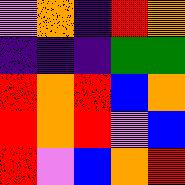[["violet", "orange", "indigo", "red", "orange"], ["indigo", "indigo", "indigo", "green", "green"], ["red", "orange", "red", "blue", "orange"], ["red", "orange", "red", "violet", "blue"], ["red", "violet", "blue", "orange", "red"]]